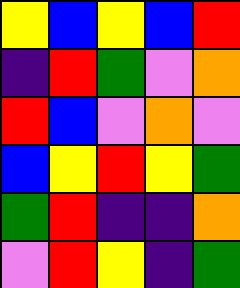[["yellow", "blue", "yellow", "blue", "red"], ["indigo", "red", "green", "violet", "orange"], ["red", "blue", "violet", "orange", "violet"], ["blue", "yellow", "red", "yellow", "green"], ["green", "red", "indigo", "indigo", "orange"], ["violet", "red", "yellow", "indigo", "green"]]